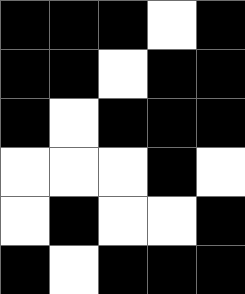[["black", "black", "black", "white", "black"], ["black", "black", "white", "black", "black"], ["black", "white", "black", "black", "black"], ["white", "white", "white", "black", "white"], ["white", "black", "white", "white", "black"], ["black", "white", "black", "black", "black"]]